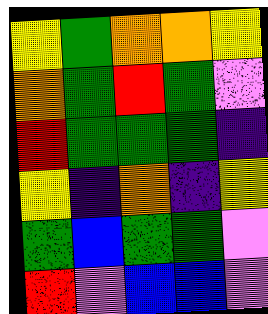[["yellow", "green", "orange", "orange", "yellow"], ["orange", "green", "red", "green", "violet"], ["red", "green", "green", "green", "indigo"], ["yellow", "indigo", "orange", "indigo", "yellow"], ["green", "blue", "green", "green", "violet"], ["red", "violet", "blue", "blue", "violet"]]